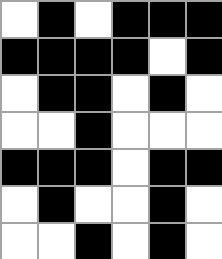[["white", "black", "white", "black", "black", "black"], ["black", "black", "black", "black", "white", "black"], ["white", "black", "black", "white", "black", "white"], ["white", "white", "black", "white", "white", "white"], ["black", "black", "black", "white", "black", "black"], ["white", "black", "white", "white", "black", "white"], ["white", "white", "black", "white", "black", "white"]]